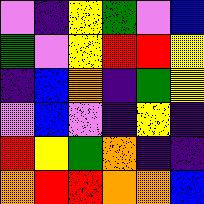[["violet", "indigo", "yellow", "green", "violet", "blue"], ["green", "violet", "yellow", "red", "red", "yellow"], ["indigo", "blue", "orange", "indigo", "green", "yellow"], ["violet", "blue", "violet", "indigo", "yellow", "indigo"], ["red", "yellow", "green", "orange", "indigo", "indigo"], ["orange", "red", "red", "orange", "orange", "blue"]]